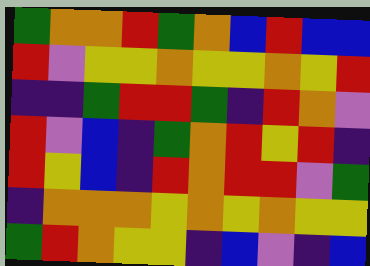[["green", "orange", "orange", "red", "green", "orange", "blue", "red", "blue", "blue"], ["red", "violet", "yellow", "yellow", "orange", "yellow", "yellow", "orange", "yellow", "red"], ["indigo", "indigo", "green", "red", "red", "green", "indigo", "red", "orange", "violet"], ["red", "violet", "blue", "indigo", "green", "orange", "red", "yellow", "red", "indigo"], ["red", "yellow", "blue", "indigo", "red", "orange", "red", "red", "violet", "green"], ["indigo", "orange", "orange", "orange", "yellow", "orange", "yellow", "orange", "yellow", "yellow"], ["green", "red", "orange", "yellow", "yellow", "indigo", "blue", "violet", "indigo", "blue"]]